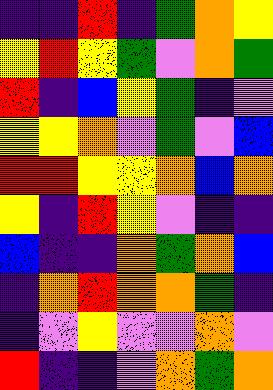[["indigo", "indigo", "red", "indigo", "green", "orange", "yellow"], ["yellow", "red", "yellow", "green", "violet", "orange", "green"], ["red", "indigo", "blue", "yellow", "green", "indigo", "violet"], ["yellow", "yellow", "orange", "violet", "green", "violet", "blue"], ["red", "red", "yellow", "yellow", "orange", "blue", "orange"], ["yellow", "indigo", "red", "yellow", "violet", "indigo", "indigo"], ["blue", "indigo", "indigo", "orange", "green", "orange", "blue"], ["indigo", "orange", "red", "orange", "orange", "green", "indigo"], ["indigo", "violet", "yellow", "violet", "violet", "orange", "violet"], ["red", "indigo", "indigo", "violet", "orange", "green", "orange"]]